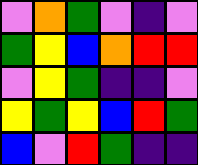[["violet", "orange", "green", "violet", "indigo", "violet"], ["green", "yellow", "blue", "orange", "red", "red"], ["violet", "yellow", "green", "indigo", "indigo", "violet"], ["yellow", "green", "yellow", "blue", "red", "green"], ["blue", "violet", "red", "green", "indigo", "indigo"]]